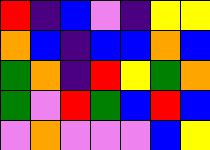[["red", "indigo", "blue", "violet", "indigo", "yellow", "yellow"], ["orange", "blue", "indigo", "blue", "blue", "orange", "blue"], ["green", "orange", "indigo", "red", "yellow", "green", "orange"], ["green", "violet", "red", "green", "blue", "red", "blue"], ["violet", "orange", "violet", "violet", "violet", "blue", "yellow"]]